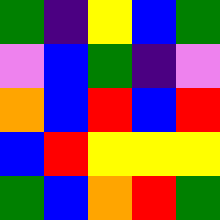[["green", "indigo", "yellow", "blue", "green"], ["violet", "blue", "green", "indigo", "violet"], ["orange", "blue", "red", "blue", "red"], ["blue", "red", "yellow", "yellow", "yellow"], ["green", "blue", "orange", "red", "green"]]